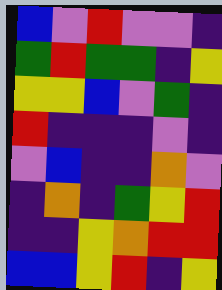[["blue", "violet", "red", "violet", "violet", "indigo"], ["green", "red", "green", "green", "indigo", "yellow"], ["yellow", "yellow", "blue", "violet", "green", "indigo"], ["red", "indigo", "indigo", "indigo", "violet", "indigo"], ["violet", "blue", "indigo", "indigo", "orange", "violet"], ["indigo", "orange", "indigo", "green", "yellow", "red"], ["indigo", "indigo", "yellow", "orange", "red", "red"], ["blue", "blue", "yellow", "red", "indigo", "yellow"]]